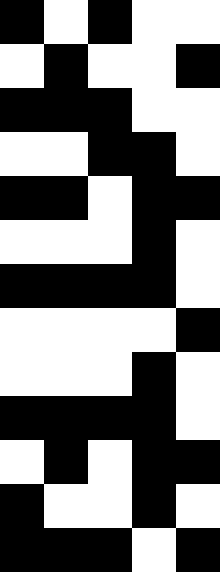[["black", "white", "black", "white", "white"], ["white", "black", "white", "white", "black"], ["black", "black", "black", "white", "white"], ["white", "white", "black", "black", "white"], ["black", "black", "white", "black", "black"], ["white", "white", "white", "black", "white"], ["black", "black", "black", "black", "white"], ["white", "white", "white", "white", "black"], ["white", "white", "white", "black", "white"], ["black", "black", "black", "black", "white"], ["white", "black", "white", "black", "black"], ["black", "white", "white", "black", "white"], ["black", "black", "black", "white", "black"]]